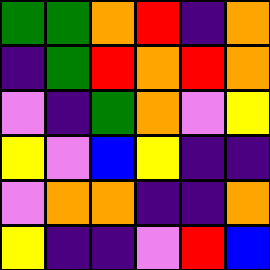[["green", "green", "orange", "red", "indigo", "orange"], ["indigo", "green", "red", "orange", "red", "orange"], ["violet", "indigo", "green", "orange", "violet", "yellow"], ["yellow", "violet", "blue", "yellow", "indigo", "indigo"], ["violet", "orange", "orange", "indigo", "indigo", "orange"], ["yellow", "indigo", "indigo", "violet", "red", "blue"]]